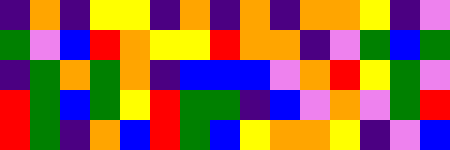[["indigo", "orange", "indigo", "yellow", "yellow", "indigo", "orange", "indigo", "orange", "indigo", "orange", "orange", "yellow", "indigo", "violet"], ["green", "violet", "blue", "red", "orange", "yellow", "yellow", "red", "orange", "orange", "indigo", "violet", "green", "blue", "green"], ["indigo", "green", "orange", "green", "orange", "indigo", "blue", "blue", "blue", "violet", "orange", "red", "yellow", "green", "violet"], ["red", "green", "blue", "green", "yellow", "red", "green", "green", "indigo", "blue", "violet", "orange", "violet", "green", "red"], ["red", "green", "indigo", "orange", "blue", "red", "green", "blue", "yellow", "orange", "orange", "yellow", "indigo", "violet", "blue"]]